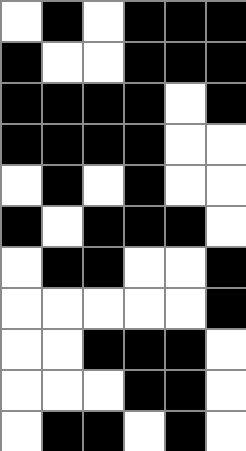[["white", "black", "white", "black", "black", "black"], ["black", "white", "white", "black", "black", "black"], ["black", "black", "black", "black", "white", "black"], ["black", "black", "black", "black", "white", "white"], ["white", "black", "white", "black", "white", "white"], ["black", "white", "black", "black", "black", "white"], ["white", "black", "black", "white", "white", "black"], ["white", "white", "white", "white", "white", "black"], ["white", "white", "black", "black", "black", "white"], ["white", "white", "white", "black", "black", "white"], ["white", "black", "black", "white", "black", "white"]]